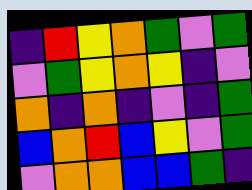[["indigo", "red", "yellow", "orange", "green", "violet", "green"], ["violet", "green", "yellow", "orange", "yellow", "indigo", "violet"], ["orange", "indigo", "orange", "indigo", "violet", "indigo", "green"], ["blue", "orange", "red", "blue", "yellow", "violet", "green"], ["violet", "orange", "orange", "blue", "blue", "green", "indigo"]]